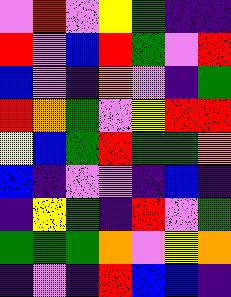[["violet", "red", "violet", "yellow", "green", "indigo", "indigo"], ["red", "violet", "blue", "red", "green", "violet", "red"], ["blue", "violet", "indigo", "orange", "violet", "indigo", "green"], ["red", "orange", "green", "violet", "yellow", "red", "red"], ["yellow", "blue", "green", "red", "green", "green", "orange"], ["blue", "indigo", "violet", "violet", "indigo", "blue", "indigo"], ["indigo", "yellow", "green", "indigo", "red", "violet", "green"], ["green", "green", "green", "orange", "violet", "yellow", "orange"], ["indigo", "violet", "indigo", "red", "blue", "blue", "indigo"]]